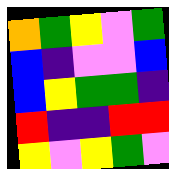[["orange", "green", "yellow", "violet", "green"], ["blue", "indigo", "violet", "violet", "blue"], ["blue", "yellow", "green", "green", "indigo"], ["red", "indigo", "indigo", "red", "red"], ["yellow", "violet", "yellow", "green", "violet"]]